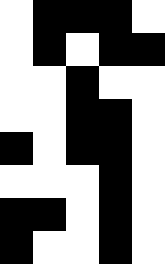[["white", "black", "black", "black", "white"], ["white", "black", "white", "black", "black"], ["white", "white", "black", "white", "white"], ["white", "white", "black", "black", "white"], ["black", "white", "black", "black", "white"], ["white", "white", "white", "black", "white"], ["black", "black", "white", "black", "white"], ["black", "white", "white", "black", "white"]]